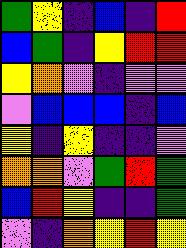[["green", "yellow", "indigo", "blue", "indigo", "red"], ["blue", "green", "indigo", "yellow", "red", "red"], ["yellow", "orange", "violet", "indigo", "violet", "violet"], ["violet", "blue", "blue", "blue", "indigo", "blue"], ["yellow", "indigo", "yellow", "indigo", "indigo", "violet"], ["orange", "orange", "violet", "green", "red", "green"], ["blue", "red", "yellow", "indigo", "indigo", "green"], ["violet", "indigo", "orange", "yellow", "red", "yellow"]]